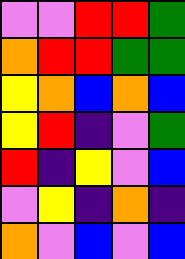[["violet", "violet", "red", "red", "green"], ["orange", "red", "red", "green", "green"], ["yellow", "orange", "blue", "orange", "blue"], ["yellow", "red", "indigo", "violet", "green"], ["red", "indigo", "yellow", "violet", "blue"], ["violet", "yellow", "indigo", "orange", "indigo"], ["orange", "violet", "blue", "violet", "blue"]]